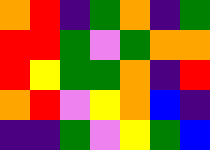[["orange", "red", "indigo", "green", "orange", "indigo", "green"], ["red", "red", "green", "violet", "green", "orange", "orange"], ["red", "yellow", "green", "green", "orange", "indigo", "red"], ["orange", "red", "violet", "yellow", "orange", "blue", "indigo"], ["indigo", "indigo", "green", "violet", "yellow", "green", "blue"]]